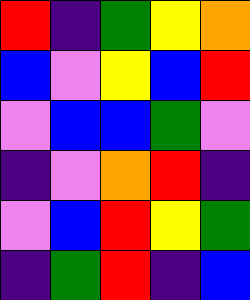[["red", "indigo", "green", "yellow", "orange"], ["blue", "violet", "yellow", "blue", "red"], ["violet", "blue", "blue", "green", "violet"], ["indigo", "violet", "orange", "red", "indigo"], ["violet", "blue", "red", "yellow", "green"], ["indigo", "green", "red", "indigo", "blue"]]